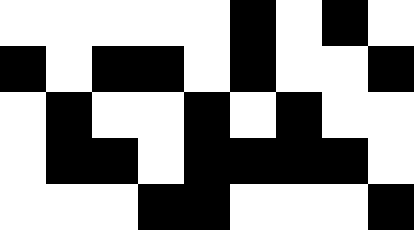[["white", "white", "white", "white", "white", "black", "white", "black", "white"], ["black", "white", "black", "black", "white", "black", "white", "white", "black"], ["white", "black", "white", "white", "black", "white", "black", "white", "white"], ["white", "black", "black", "white", "black", "black", "black", "black", "white"], ["white", "white", "white", "black", "black", "white", "white", "white", "black"]]